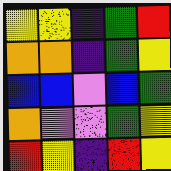[["yellow", "yellow", "indigo", "green", "red"], ["orange", "orange", "indigo", "green", "yellow"], ["blue", "blue", "violet", "blue", "green"], ["orange", "violet", "violet", "green", "yellow"], ["red", "yellow", "indigo", "red", "yellow"]]